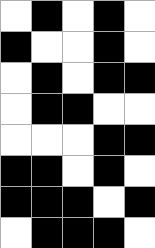[["white", "black", "white", "black", "white"], ["black", "white", "white", "black", "white"], ["white", "black", "white", "black", "black"], ["white", "black", "black", "white", "white"], ["white", "white", "white", "black", "black"], ["black", "black", "white", "black", "white"], ["black", "black", "black", "white", "black"], ["white", "black", "black", "black", "white"]]